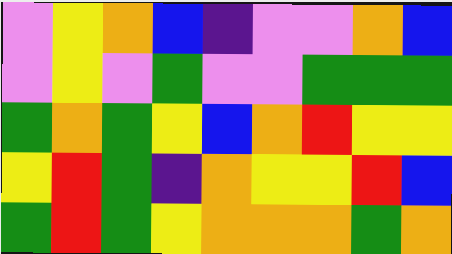[["violet", "yellow", "orange", "blue", "indigo", "violet", "violet", "orange", "blue"], ["violet", "yellow", "violet", "green", "violet", "violet", "green", "green", "green"], ["green", "orange", "green", "yellow", "blue", "orange", "red", "yellow", "yellow"], ["yellow", "red", "green", "indigo", "orange", "yellow", "yellow", "red", "blue"], ["green", "red", "green", "yellow", "orange", "orange", "orange", "green", "orange"]]